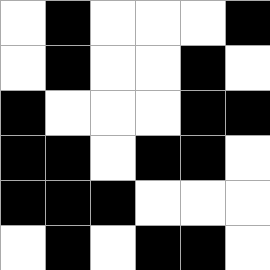[["white", "black", "white", "white", "white", "black"], ["white", "black", "white", "white", "black", "white"], ["black", "white", "white", "white", "black", "black"], ["black", "black", "white", "black", "black", "white"], ["black", "black", "black", "white", "white", "white"], ["white", "black", "white", "black", "black", "white"]]